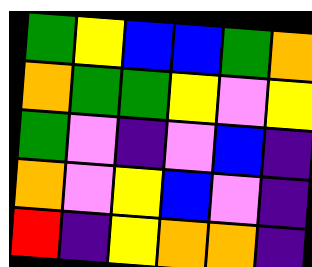[["green", "yellow", "blue", "blue", "green", "orange"], ["orange", "green", "green", "yellow", "violet", "yellow"], ["green", "violet", "indigo", "violet", "blue", "indigo"], ["orange", "violet", "yellow", "blue", "violet", "indigo"], ["red", "indigo", "yellow", "orange", "orange", "indigo"]]